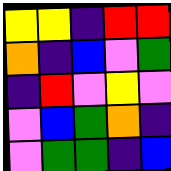[["yellow", "yellow", "indigo", "red", "red"], ["orange", "indigo", "blue", "violet", "green"], ["indigo", "red", "violet", "yellow", "violet"], ["violet", "blue", "green", "orange", "indigo"], ["violet", "green", "green", "indigo", "blue"]]